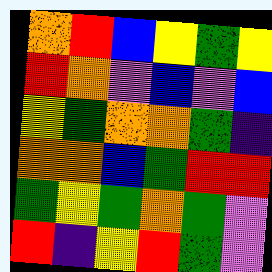[["orange", "red", "blue", "yellow", "green", "yellow"], ["red", "orange", "violet", "blue", "violet", "blue"], ["yellow", "green", "orange", "orange", "green", "indigo"], ["orange", "orange", "blue", "green", "red", "red"], ["green", "yellow", "green", "orange", "green", "violet"], ["red", "indigo", "yellow", "red", "green", "violet"]]